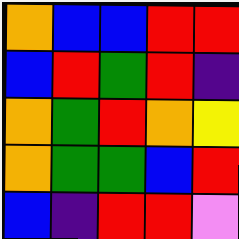[["orange", "blue", "blue", "red", "red"], ["blue", "red", "green", "red", "indigo"], ["orange", "green", "red", "orange", "yellow"], ["orange", "green", "green", "blue", "red"], ["blue", "indigo", "red", "red", "violet"]]